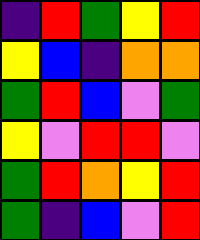[["indigo", "red", "green", "yellow", "red"], ["yellow", "blue", "indigo", "orange", "orange"], ["green", "red", "blue", "violet", "green"], ["yellow", "violet", "red", "red", "violet"], ["green", "red", "orange", "yellow", "red"], ["green", "indigo", "blue", "violet", "red"]]